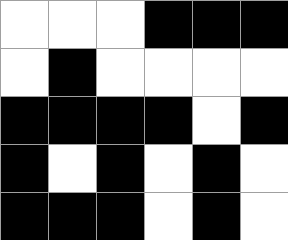[["white", "white", "white", "black", "black", "black"], ["white", "black", "white", "white", "white", "white"], ["black", "black", "black", "black", "white", "black"], ["black", "white", "black", "white", "black", "white"], ["black", "black", "black", "white", "black", "white"]]